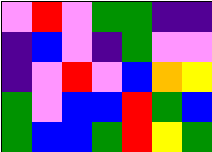[["violet", "red", "violet", "green", "green", "indigo", "indigo"], ["indigo", "blue", "violet", "indigo", "green", "violet", "violet"], ["indigo", "violet", "red", "violet", "blue", "orange", "yellow"], ["green", "violet", "blue", "blue", "red", "green", "blue"], ["green", "blue", "blue", "green", "red", "yellow", "green"]]